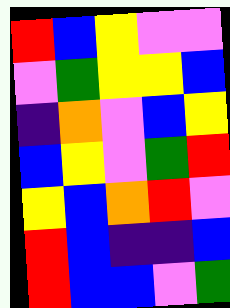[["red", "blue", "yellow", "violet", "violet"], ["violet", "green", "yellow", "yellow", "blue"], ["indigo", "orange", "violet", "blue", "yellow"], ["blue", "yellow", "violet", "green", "red"], ["yellow", "blue", "orange", "red", "violet"], ["red", "blue", "indigo", "indigo", "blue"], ["red", "blue", "blue", "violet", "green"]]